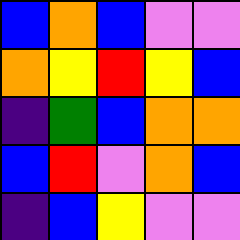[["blue", "orange", "blue", "violet", "violet"], ["orange", "yellow", "red", "yellow", "blue"], ["indigo", "green", "blue", "orange", "orange"], ["blue", "red", "violet", "orange", "blue"], ["indigo", "blue", "yellow", "violet", "violet"]]